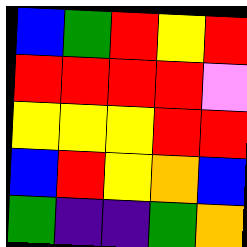[["blue", "green", "red", "yellow", "red"], ["red", "red", "red", "red", "violet"], ["yellow", "yellow", "yellow", "red", "red"], ["blue", "red", "yellow", "orange", "blue"], ["green", "indigo", "indigo", "green", "orange"]]